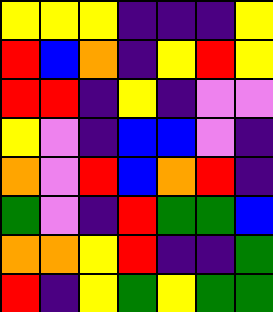[["yellow", "yellow", "yellow", "indigo", "indigo", "indigo", "yellow"], ["red", "blue", "orange", "indigo", "yellow", "red", "yellow"], ["red", "red", "indigo", "yellow", "indigo", "violet", "violet"], ["yellow", "violet", "indigo", "blue", "blue", "violet", "indigo"], ["orange", "violet", "red", "blue", "orange", "red", "indigo"], ["green", "violet", "indigo", "red", "green", "green", "blue"], ["orange", "orange", "yellow", "red", "indigo", "indigo", "green"], ["red", "indigo", "yellow", "green", "yellow", "green", "green"]]